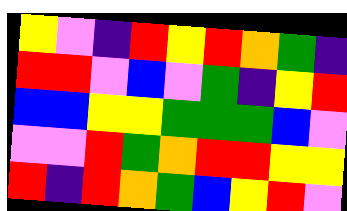[["yellow", "violet", "indigo", "red", "yellow", "red", "orange", "green", "indigo"], ["red", "red", "violet", "blue", "violet", "green", "indigo", "yellow", "red"], ["blue", "blue", "yellow", "yellow", "green", "green", "green", "blue", "violet"], ["violet", "violet", "red", "green", "orange", "red", "red", "yellow", "yellow"], ["red", "indigo", "red", "orange", "green", "blue", "yellow", "red", "violet"]]